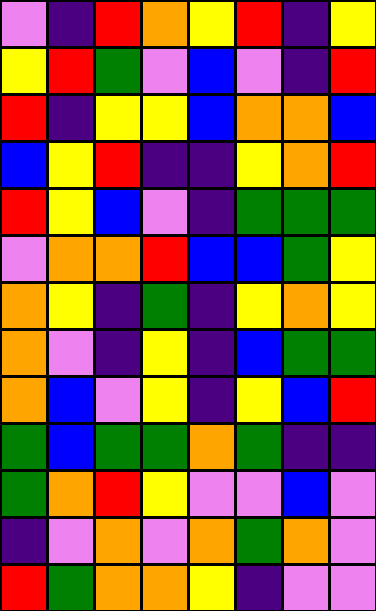[["violet", "indigo", "red", "orange", "yellow", "red", "indigo", "yellow"], ["yellow", "red", "green", "violet", "blue", "violet", "indigo", "red"], ["red", "indigo", "yellow", "yellow", "blue", "orange", "orange", "blue"], ["blue", "yellow", "red", "indigo", "indigo", "yellow", "orange", "red"], ["red", "yellow", "blue", "violet", "indigo", "green", "green", "green"], ["violet", "orange", "orange", "red", "blue", "blue", "green", "yellow"], ["orange", "yellow", "indigo", "green", "indigo", "yellow", "orange", "yellow"], ["orange", "violet", "indigo", "yellow", "indigo", "blue", "green", "green"], ["orange", "blue", "violet", "yellow", "indigo", "yellow", "blue", "red"], ["green", "blue", "green", "green", "orange", "green", "indigo", "indigo"], ["green", "orange", "red", "yellow", "violet", "violet", "blue", "violet"], ["indigo", "violet", "orange", "violet", "orange", "green", "orange", "violet"], ["red", "green", "orange", "orange", "yellow", "indigo", "violet", "violet"]]